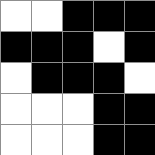[["white", "white", "black", "black", "black"], ["black", "black", "black", "white", "black"], ["white", "black", "black", "black", "white"], ["white", "white", "white", "black", "black"], ["white", "white", "white", "black", "black"]]